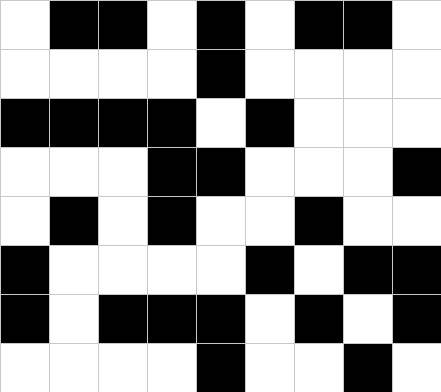[["white", "black", "black", "white", "black", "white", "black", "black", "white"], ["white", "white", "white", "white", "black", "white", "white", "white", "white"], ["black", "black", "black", "black", "white", "black", "white", "white", "white"], ["white", "white", "white", "black", "black", "white", "white", "white", "black"], ["white", "black", "white", "black", "white", "white", "black", "white", "white"], ["black", "white", "white", "white", "white", "black", "white", "black", "black"], ["black", "white", "black", "black", "black", "white", "black", "white", "black"], ["white", "white", "white", "white", "black", "white", "white", "black", "white"]]